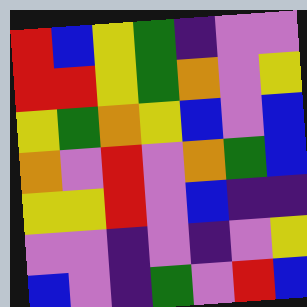[["red", "blue", "yellow", "green", "indigo", "violet", "violet"], ["red", "red", "yellow", "green", "orange", "violet", "yellow"], ["yellow", "green", "orange", "yellow", "blue", "violet", "blue"], ["orange", "violet", "red", "violet", "orange", "green", "blue"], ["yellow", "yellow", "red", "violet", "blue", "indigo", "indigo"], ["violet", "violet", "indigo", "violet", "indigo", "violet", "yellow"], ["blue", "violet", "indigo", "green", "violet", "red", "blue"]]